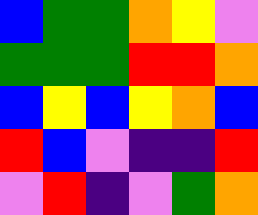[["blue", "green", "green", "orange", "yellow", "violet"], ["green", "green", "green", "red", "red", "orange"], ["blue", "yellow", "blue", "yellow", "orange", "blue"], ["red", "blue", "violet", "indigo", "indigo", "red"], ["violet", "red", "indigo", "violet", "green", "orange"]]